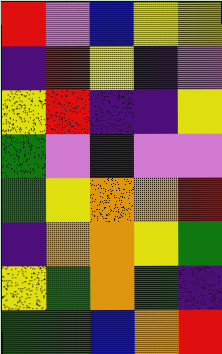[["red", "violet", "blue", "yellow", "yellow"], ["indigo", "red", "yellow", "indigo", "violet"], ["yellow", "red", "indigo", "indigo", "yellow"], ["green", "violet", "indigo", "violet", "violet"], ["green", "yellow", "orange", "orange", "red"], ["indigo", "orange", "orange", "yellow", "green"], ["yellow", "green", "orange", "green", "indigo"], ["green", "green", "blue", "orange", "red"]]